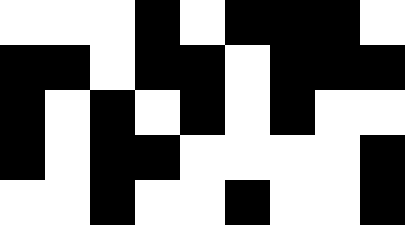[["white", "white", "white", "black", "white", "black", "black", "black", "white"], ["black", "black", "white", "black", "black", "white", "black", "black", "black"], ["black", "white", "black", "white", "black", "white", "black", "white", "white"], ["black", "white", "black", "black", "white", "white", "white", "white", "black"], ["white", "white", "black", "white", "white", "black", "white", "white", "black"]]